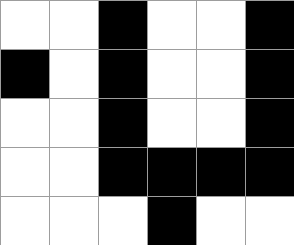[["white", "white", "black", "white", "white", "black"], ["black", "white", "black", "white", "white", "black"], ["white", "white", "black", "white", "white", "black"], ["white", "white", "black", "black", "black", "black"], ["white", "white", "white", "black", "white", "white"]]